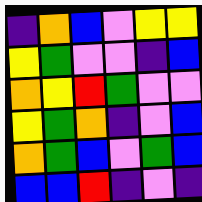[["indigo", "orange", "blue", "violet", "yellow", "yellow"], ["yellow", "green", "violet", "violet", "indigo", "blue"], ["orange", "yellow", "red", "green", "violet", "violet"], ["yellow", "green", "orange", "indigo", "violet", "blue"], ["orange", "green", "blue", "violet", "green", "blue"], ["blue", "blue", "red", "indigo", "violet", "indigo"]]